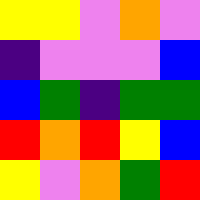[["yellow", "yellow", "violet", "orange", "violet"], ["indigo", "violet", "violet", "violet", "blue"], ["blue", "green", "indigo", "green", "green"], ["red", "orange", "red", "yellow", "blue"], ["yellow", "violet", "orange", "green", "red"]]